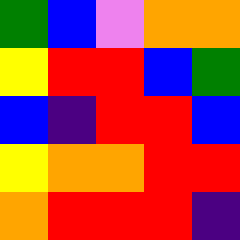[["green", "blue", "violet", "orange", "orange"], ["yellow", "red", "red", "blue", "green"], ["blue", "indigo", "red", "red", "blue"], ["yellow", "orange", "orange", "red", "red"], ["orange", "red", "red", "red", "indigo"]]